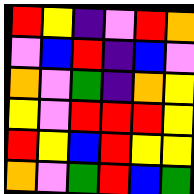[["red", "yellow", "indigo", "violet", "red", "orange"], ["violet", "blue", "red", "indigo", "blue", "violet"], ["orange", "violet", "green", "indigo", "orange", "yellow"], ["yellow", "violet", "red", "red", "red", "yellow"], ["red", "yellow", "blue", "red", "yellow", "yellow"], ["orange", "violet", "green", "red", "blue", "green"]]